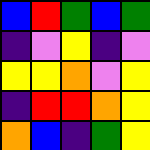[["blue", "red", "green", "blue", "green"], ["indigo", "violet", "yellow", "indigo", "violet"], ["yellow", "yellow", "orange", "violet", "yellow"], ["indigo", "red", "red", "orange", "yellow"], ["orange", "blue", "indigo", "green", "yellow"]]